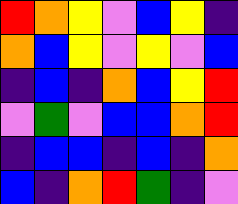[["red", "orange", "yellow", "violet", "blue", "yellow", "indigo"], ["orange", "blue", "yellow", "violet", "yellow", "violet", "blue"], ["indigo", "blue", "indigo", "orange", "blue", "yellow", "red"], ["violet", "green", "violet", "blue", "blue", "orange", "red"], ["indigo", "blue", "blue", "indigo", "blue", "indigo", "orange"], ["blue", "indigo", "orange", "red", "green", "indigo", "violet"]]